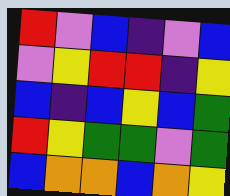[["red", "violet", "blue", "indigo", "violet", "blue"], ["violet", "yellow", "red", "red", "indigo", "yellow"], ["blue", "indigo", "blue", "yellow", "blue", "green"], ["red", "yellow", "green", "green", "violet", "green"], ["blue", "orange", "orange", "blue", "orange", "yellow"]]